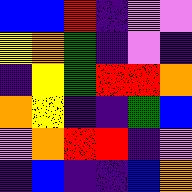[["blue", "blue", "red", "indigo", "violet", "violet"], ["yellow", "orange", "green", "indigo", "violet", "indigo"], ["indigo", "yellow", "green", "red", "red", "orange"], ["orange", "yellow", "indigo", "indigo", "green", "blue"], ["violet", "orange", "red", "red", "indigo", "violet"], ["indigo", "blue", "indigo", "indigo", "blue", "orange"]]